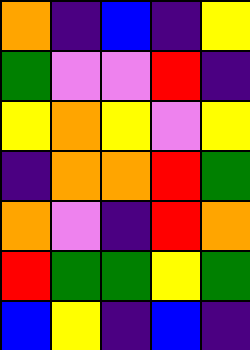[["orange", "indigo", "blue", "indigo", "yellow"], ["green", "violet", "violet", "red", "indigo"], ["yellow", "orange", "yellow", "violet", "yellow"], ["indigo", "orange", "orange", "red", "green"], ["orange", "violet", "indigo", "red", "orange"], ["red", "green", "green", "yellow", "green"], ["blue", "yellow", "indigo", "blue", "indigo"]]